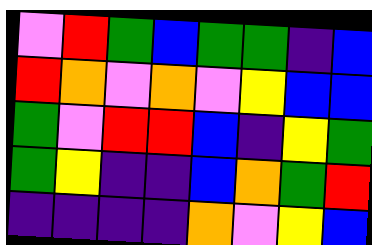[["violet", "red", "green", "blue", "green", "green", "indigo", "blue"], ["red", "orange", "violet", "orange", "violet", "yellow", "blue", "blue"], ["green", "violet", "red", "red", "blue", "indigo", "yellow", "green"], ["green", "yellow", "indigo", "indigo", "blue", "orange", "green", "red"], ["indigo", "indigo", "indigo", "indigo", "orange", "violet", "yellow", "blue"]]